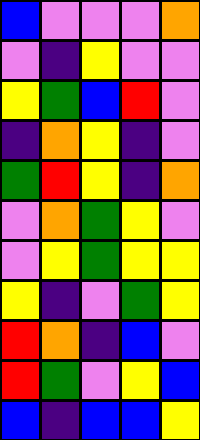[["blue", "violet", "violet", "violet", "orange"], ["violet", "indigo", "yellow", "violet", "violet"], ["yellow", "green", "blue", "red", "violet"], ["indigo", "orange", "yellow", "indigo", "violet"], ["green", "red", "yellow", "indigo", "orange"], ["violet", "orange", "green", "yellow", "violet"], ["violet", "yellow", "green", "yellow", "yellow"], ["yellow", "indigo", "violet", "green", "yellow"], ["red", "orange", "indigo", "blue", "violet"], ["red", "green", "violet", "yellow", "blue"], ["blue", "indigo", "blue", "blue", "yellow"]]